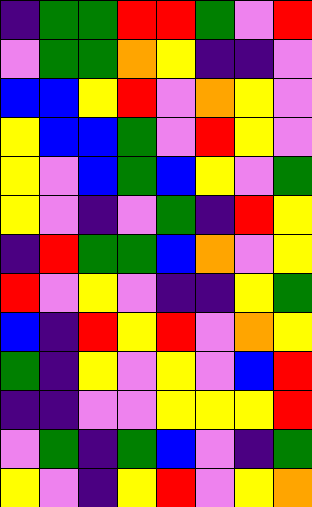[["indigo", "green", "green", "red", "red", "green", "violet", "red"], ["violet", "green", "green", "orange", "yellow", "indigo", "indigo", "violet"], ["blue", "blue", "yellow", "red", "violet", "orange", "yellow", "violet"], ["yellow", "blue", "blue", "green", "violet", "red", "yellow", "violet"], ["yellow", "violet", "blue", "green", "blue", "yellow", "violet", "green"], ["yellow", "violet", "indigo", "violet", "green", "indigo", "red", "yellow"], ["indigo", "red", "green", "green", "blue", "orange", "violet", "yellow"], ["red", "violet", "yellow", "violet", "indigo", "indigo", "yellow", "green"], ["blue", "indigo", "red", "yellow", "red", "violet", "orange", "yellow"], ["green", "indigo", "yellow", "violet", "yellow", "violet", "blue", "red"], ["indigo", "indigo", "violet", "violet", "yellow", "yellow", "yellow", "red"], ["violet", "green", "indigo", "green", "blue", "violet", "indigo", "green"], ["yellow", "violet", "indigo", "yellow", "red", "violet", "yellow", "orange"]]